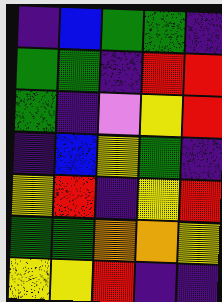[["indigo", "blue", "green", "green", "indigo"], ["green", "green", "indigo", "red", "red"], ["green", "indigo", "violet", "yellow", "red"], ["indigo", "blue", "yellow", "green", "indigo"], ["yellow", "red", "indigo", "yellow", "red"], ["green", "green", "orange", "orange", "yellow"], ["yellow", "yellow", "red", "indigo", "indigo"]]